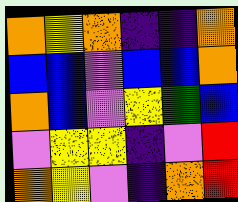[["orange", "yellow", "orange", "indigo", "indigo", "orange"], ["blue", "blue", "violet", "blue", "blue", "orange"], ["orange", "blue", "violet", "yellow", "green", "blue"], ["violet", "yellow", "yellow", "indigo", "violet", "red"], ["orange", "yellow", "violet", "indigo", "orange", "red"]]